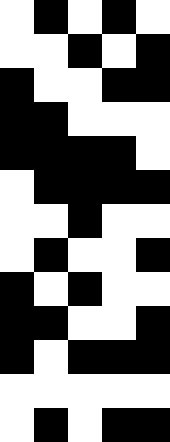[["white", "black", "white", "black", "white"], ["white", "white", "black", "white", "black"], ["black", "white", "white", "black", "black"], ["black", "black", "white", "white", "white"], ["black", "black", "black", "black", "white"], ["white", "black", "black", "black", "black"], ["white", "white", "black", "white", "white"], ["white", "black", "white", "white", "black"], ["black", "white", "black", "white", "white"], ["black", "black", "white", "white", "black"], ["black", "white", "black", "black", "black"], ["white", "white", "white", "white", "white"], ["white", "black", "white", "black", "black"]]